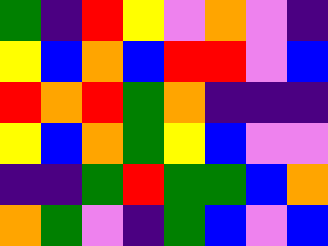[["green", "indigo", "red", "yellow", "violet", "orange", "violet", "indigo"], ["yellow", "blue", "orange", "blue", "red", "red", "violet", "blue"], ["red", "orange", "red", "green", "orange", "indigo", "indigo", "indigo"], ["yellow", "blue", "orange", "green", "yellow", "blue", "violet", "violet"], ["indigo", "indigo", "green", "red", "green", "green", "blue", "orange"], ["orange", "green", "violet", "indigo", "green", "blue", "violet", "blue"]]